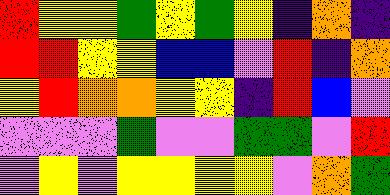[["red", "yellow", "yellow", "green", "yellow", "green", "yellow", "indigo", "orange", "indigo"], ["red", "red", "yellow", "yellow", "blue", "blue", "violet", "red", "indigo", "orange"], ["yellow", "red", "orange", "orange", "yellow", "yellow", "indigo", "red", "blue", "violet"], ["violet", "violet", "violet", "green", "violet", "violet", "green", "green", "violet", "red"], ["violet", "yellow", "violet", "yellow", "yellow", "yellow", "yellow", "violet", "orange", "green"]]